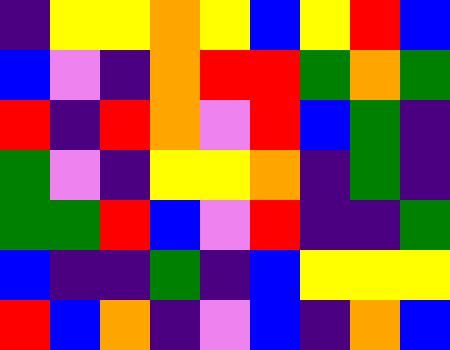[["indigo", "yellow", "yellow", "orange", "yellow", "blue", "yellow", "red", "blue"], ["blue", "violet", "indigo", "orange", "red", "red", "green", "orange", "green"], ["red", "indigo", "red", "orange", "violet", "red", "blue", "green", "indigo"], ["green", "violet", "indigo", "yellow", "yellow", "orange", "indigo", "green", "indigo"], ["green", "green", "red", "blue", "violet", "red", "indigo", "indigo", "green"], ["blue", "indigo", "indigo", "green", "indigo", "blue", "yellow", "yellow", "yellow"], ["red", "blue", "orange", "indigo", "violet", "blue", "indigo", "orange", "blue"]]